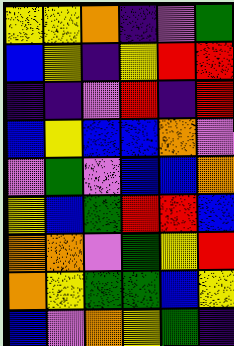[["yellow", "yellow", "orange", "indigo", "violet", "green"], ["blue", "yellow", "indigo", "yellow", "red", "red"], ["indigo", "indigo", "violet", "red", "indigo", "red"], ["blue", "yellow", "blue", "blue", "orange", "violet"], ["violet", "green", "violet", "blue", "blue", "orange"], ["yellow", "blue", "green", "red", "red", "blue"], ["orange", "orange", "violet", "green", "yellow", "red"], ["orange", "yellow", "green", "green", "blue", "yellow"], ["blue", "violet", "orange", "yellow", "green", "indigo"]]